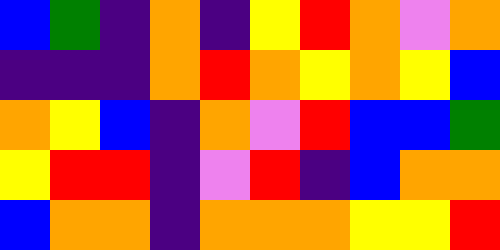[["blue", "green", "indigo", "orange", "indigo", "yellow", "red", "orange", "violet", "orange"], ["indigo", "indigo", "indigo", "orange", "red", "orange", "yellow", "orange", "yellow", "blue"], ["orange", "yellow", "blue", "indigo", "orange", "violet", "red", "blue", "blue", "green"], ["yellow", "red", "red", "indigo", "violet", "red", "indigo", "blue", "orange", "orange"], ["blue", "orange", "orange", "indigo", "orange", "orange", "orange", "yellow", "yellow", "red"]]